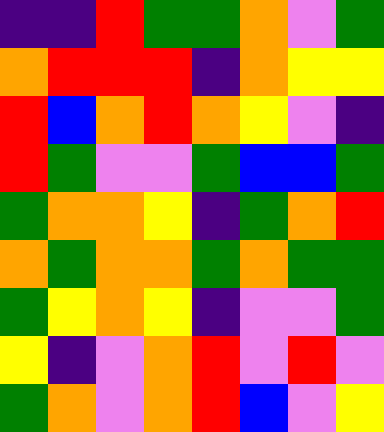[["indigo", "indigo", "red", "green", "green", "orange", "violet", "green"], ["orange", "red", "red", "red", "indigo", "orange", "yellow", "yellow"], ["red", "blue", "orange", "red", "orange", "yellow", "violet", "indigo"], ["red", "green", "violet", "violet", "green", "blue", "blue", "green"], ["green", "orange", "orange", "yellow", "indigo", "green", "orange", "red"], ["orange", "green", "orange", "orange", "green", "orange", "green", "green"], ["green", "yellow", "orange", "yellow", "indigo", "violet", "violet", "green"], ["yellow", "indigo", "violet", "orange", "red", "violet", "red", "violet"], ["green", "orange", "violet", "orange", "red", "blue", "violet", "yellow"]]